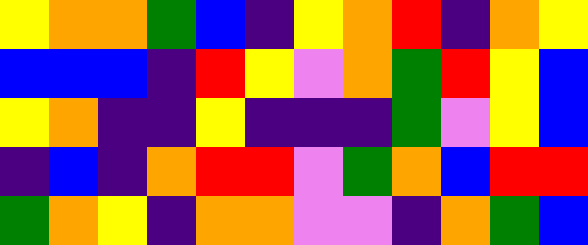[["yellow", "orange", "orange", "green", "blue", "indigo", "yellow", "orange", "red", "indigo", "orange", "yellow"], ["blue", "blue", "blue", "indigo", "red", "yellow", "violet", "orange", "green", "red", "yellow", "blue"], ["yellow", "orange", "indigo", "indigo", "yellow", "indigo", "indigo", "indigo", "green", "violet", "yellow", "blue"], ["indigo", "blue", "indigo", "orange", "red", "red", "violet", "green", "orange", "blue", "red", "red"], ["green", "orange", "yellow", "indigo", "orange", "orange", "violet", "violet", "indigo", "orange", "green", "blue"]]